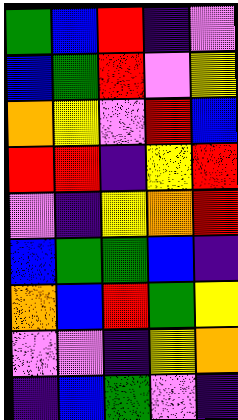[["green", "blue", "red", "indigo", "violet"], ["blue", "green", "red", "violet", "yellow"], ["orange", "yellow", "violet", "red", "blue"], ["red", "red", "indigo", "yellow", "red"], ["violet", "indigo", "yellow", "orange", "red"], ["blue", "green", "green", "blue", "indigo"], ["orange", "blue", "red", "green", "yellow"], ["violet", "violet", "indigo", "yellow", "orange"], ["indigo", "blue", "green", "violet", "indigo"]]